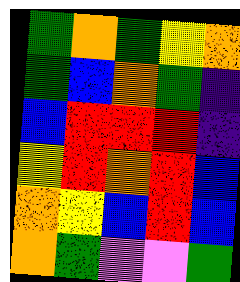[["green", "orange", "green", "yellow", "orange"], ["green", "blue", "orange", "green", "indigo"], ["blue", "red", "red", "red", "indigo"], ["yellow", "red", "orange", "red", "blue"], ["orange", "yellow", "blue", "red", "blue"], ["orange", "green", "violet", "violet", "green"]]